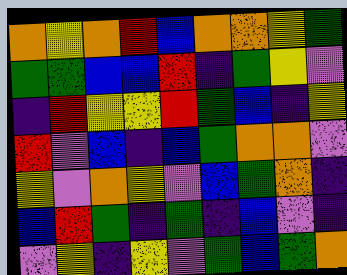[["orange", "yellow", "orange", "red", "blue", "orange", "orange", "yellow", "green"], ["green", "green", "blue", "blue", "red", "indigo", "green", "yellow", "violet"], ["indigo", "red", "yellow", "yellow", "red", "green", "blue", "indigo", "yellow"], ["red", "violet", "blue", "indigo", "blue", "green", "orange", "orange", "violet"], ["yellow", "violet", "orange", "yellow", "violet", "blue", "green", "orange", "indigo"], ["blue", "red", "green", "indigo", "green", "indigo", "blue", "violet", "indigo"], ["violet", "yellow", "indigo", "yellow", "violet", "green", "blue", "green", "orange"]]